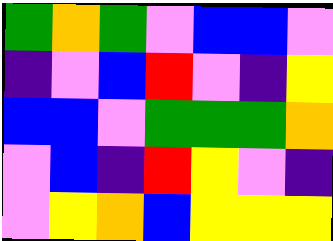[["green", "orange", "green", "violet", "blue", "blue", "violet"], ["indigo", "violet", "blue", "red", "violet", "indigo", "yellow"], ["blue", "blue", "violet", "green", "green", "green", "orange"], ["violet", "blue", "indigo", "red", "yellow", "violet", "indigo"], ["violet", "yellow", "orange", "blue", "yellow", "yellow", "yellow"]]